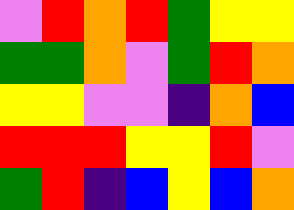[["violet", "red", "orange", "red", "green", "yellow", "yellow"], ["green", "green", "orange", "violet", "green", "red", "orange"], ["yellow", "yellow", "violet", "violet", "indigo", "orange", "blue"], ["red", "red", "red", "yellow", "yellow", "red", "violet"], ["green", "red", "indigo", "blue", "yellow", "blue", "orange"]]